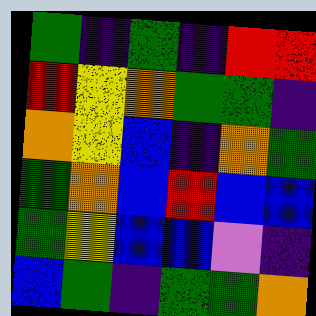[["green", "indigo", "green", "indigo", "red", "red"], ["red", "yellow", "orange", "green", "green", "indigo"], ["orange", "yellow", "blue", "indigo", "orange", "green"], ["green", "orange", "blue", "red", "blue", "blue"], ["green", "yellow", "blue", "blue", "violet", "indigo"], ["blue", "green", "indigo", "green", "green", "orange"]]